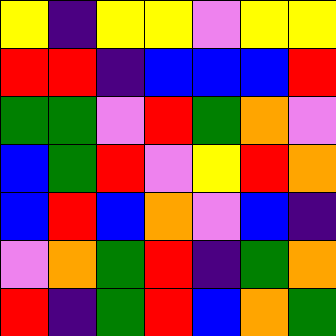[["yellow", "indigo", "yellow", "yellow", "violet", "yellow", "yellow"], ["red", "red", "indigo", "blue", "blue", "blue", "red"], ["green", "green", "violet", "red", "green", "orange", "violet"], ["blue", "green", "red", "violet", "yellow", "red", "orange"], ["blue", "red", "blue", "orange", "violet", "blue", "indigo"], ["violet", "orange", "green", "red", "indigo", "green", "orange"], ["red", "indigo", "green", "red", "blue", "orange", "green"]]